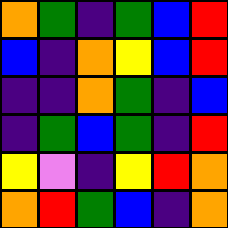[["orange", "green", "indigo", "green", "blue", "red"], ["blue", "indigo", "orange", "yellow", "blue", "red"], ["indigo", "indigo", "orange", "green", "indigo", "blue"], ["indigo", "green", "blue", "green", "indigo", "red"], ["yellow", "violet", "indigo", "yellow", "red", "orange"], ["orange", "red", "green", "blue", "indigo", "orange"]]